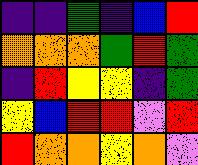[["indigo", "indigo", "green", "indigo", "blue", "red"], ["orange", "orange", "orange", "green", "red", "green"], ["indigo", "red", "yellow", "yellow", "indigo", "green"], ["yellow", "blue", "red", "red", "violet", "red"], ["red", "orange", "orange", "yellow", "orange", "violet"]]